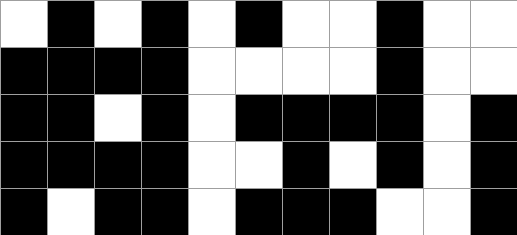[["white", "black", "white", "black", "white", "black", "white", "white", "black", "white", "white"], ["black", "black", "black", "black", "white", "white", "white", "white", "black", "white", "white"], ["black", "black", "white", "black", "white", "black", "black", "black", "black", "white", "black"], ["black", "black", "black", "black", "white", "white", "black", "white", "black", "white", "black"], ["black", "white", "black", "black", "white", "black", "black", "black", "white", "white", "black"]]